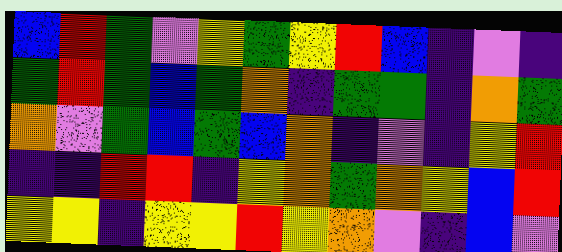[["blue", "red", "green", "violet", "yellow", "green", "yellow", "red", "blue", "indigo", "violet", "indigo"], ["green", "red", "green", "blue", "green", "orange", "indigo", "green", "green", "indigo", "orange", "green"], ["orange", "violet", "green", "blue", "green", "blue", "orange", "indigo", "violet", "indigo", "yellow", "red"], ["indigo", "indigo", "red", "red", "indigo", "yellow", "orange", "green", "orange", "yellow", "blue", "red"], ["yellow", "yellow", "indigo", "yellow", "yellow", "red", "yellow", "orange", "violet", "indigo", "blue", "violet"]]